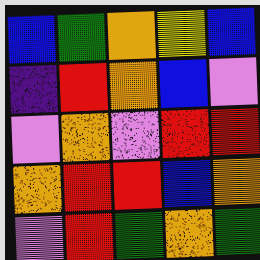[["blue", "green", "orange", "yellow", "blue"], ["indigo", "red", "orange", "blue", "violet"], ["violet", "orange", "violet", "red", "red"], ["orange", "red", "red", "blue", "orange"], ["violet", "red", "green", "orange", "green"]]